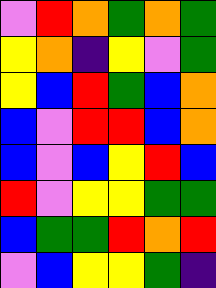[["violet", "red", "orange", "green", "orange", "green"], ["yellow", "orange", "indigo", "yellow", "violet", "green"], ["yellow", "blue", "red", "green", "blue", "orange"], ["blue", "violet", "red", "red", "blue", "orange"], ["blue", "violet", "blue", "yellow", "red", "blue"], ["red", "violet", "yellow", "yellow", "green", "green"], ["blue", "green", "green", "red", "orange", "red"], ["violet", "blue", "yellow", "yellow", "green", "indigo"]]